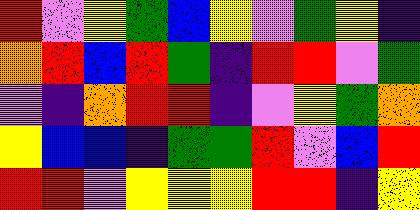[["red", "violet", "yellow", "green", "blue", "yellow", "violet", "green", "yellow", "indigo"], ["orange", "red", "blue", "red", "green", "indigo", "red", "red", "violet", "green"], ["violet", "indigo", "orange", "red", "red", "indigo", "violet", "yellow", "green", "orange"], ["yellow", "blue", "blue", "indigo", "green", "green", "red", "violet", "blue", "red"], ["red", "red", "violet", "yellow", "yellow", "yellow", "red", "red", "indigo", "yellow"]]